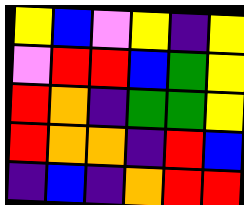[["yellow", "blue", "violet", "yellow", "indigo", "yellow"], ["violet", "red", "red", "blue", "green", "yellow"], ["red", "orange", "indigo", "green", "green", "yellow"], ["red", "orange", "orange", "indigo", "red", "blue"], ["indigo", "blue", "indigo", "orange", "red", "red"]]